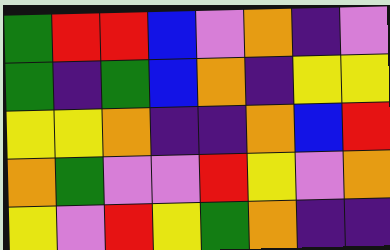[["green", "red", "red", "blue", "violet", "orange", "indigo", "violet"], ["green", "indigo", "green", "blue", "orange", "indigo", "yellow", "yellow"], ["yellow", "yellow", "orange", "indigo", "indigo", "orange", "blue", "red"], ["orange", "green", "violet", "violet", "red", "yellow", "violet", "orange"], ["yellow", "violet", "red", "yellow", "green", "orange", "indigo", "indigo"]]